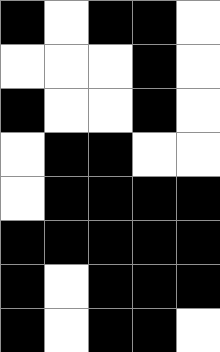[["black", "white", "black", "black", "white"], ["white", "white", "white", "black", "white"], ["black", "white", "white", "black", "white"], ["white", "black", "black", "white", "white"], ["white", "black", "black", "black", "black"], ["black", "black", "black", "black", "black"], ["black", "white", "black", "black", "black"], ["black", "white", "black", "black", "white"]]